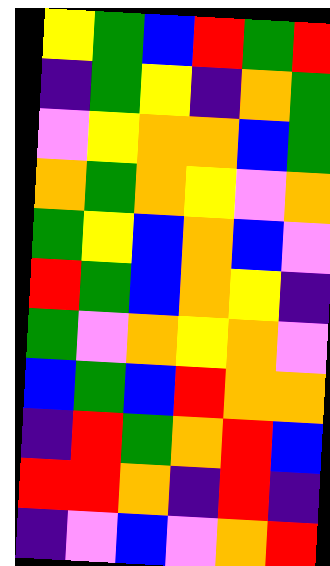[["yellow", "green", "blue", "red", "green", "red"], ["indigo", "green", "yellow", "indigo", "orange", "green"], ["violet", "yellow", "orange", "orange", "blue", "green"], ["orange", "green", "orange", "yellow", "violet", "orange"], ["green", "yellow", "blue", "orange", "blue", "violet"], ["red", "green", "blue", "orange", "yellow", "indigo"], ["green", "violet", "orange", "yellow", "orange", "violet"], ["blue", "green", "blue", "red", "orange", "orange"], ["indigo", "red", "green", "orange", "red", "blue"], ["red", "red", "orange", "indigo", "red", "indigo"], ["indigo", "violet", "blue", "violet", "orange", "red"]]